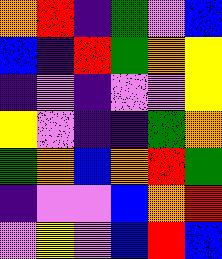[["orange", "red", "indigo", "green", "violet", "blue"], ["blue", "indigo", "red", "green", "orange", "yellow"], ["indigo", "violet", "indigo", "violet", "violet", "yellow"], ["yellow", "violet", "indigo", "indigo", "green", "orange"], ["green", "orange", "blue", "orange", "red", "green"], ["indigo", "violet", "violet", "blue", "orange", "red"], ["violet", "yellow", "violet", "blue", "red", "blue"]]